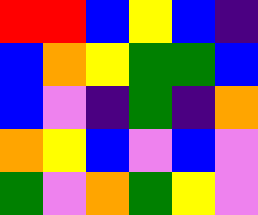[["red", "red", "blue", "yellow", "blue", "indigo"], ["blue", "orange", "yellow", "green", "green", "blue"], ["blue", "violet", "indigo", "green", "indigo", "orange"], ["orange", "yellow", "blue", "violet", "blue", "violet"], ["green", "violet", "orange", "green", "yellow", "violet"]]